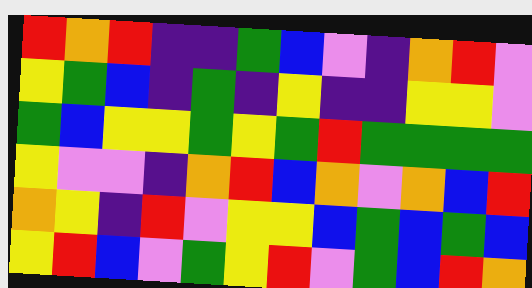[["red", "orange", "red", "indigo", "indigo", "green", "blue", "violet", "indigo", "orange", "red", "violet"], ["yellow", "green", "blue", "indigo", "green", "indigo", "yellow", "indigo", "indigo", "yellow", "yellow", "violet"], ["green", "blue", "yellow", "yellow", "green", "yellow", "green", "red", "green", "green", "green", "green"], ["yellow", "violet", "violet", "indigo", "orange", "red", "blue", "orange", "violet", "orange", "blue", "red"], ["orange", "yellow", "indigo", "red", "violet", "yellow", "yellow", "blue", "green", "blue", "green", "blue"], ["yellow", "red", "blue", "violet", "green", "yellow", "red", "violet", "green", "blue", "red", "orange"]]